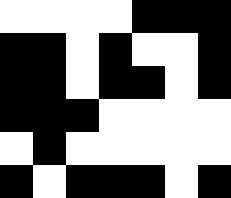[["white", "white", "white", "white", "black", "black", "black"], ["black", "black", "white", "black", "white", "white", "black"], ["black", "black", "white", "black", "black", "white", "black"], ["black", "black", "black", "white", "white", "white", "white"], ["white", "black", "white", "white", "white", "white", "white"], ["black", "white", "black", "black", "black", "white", "black"]]